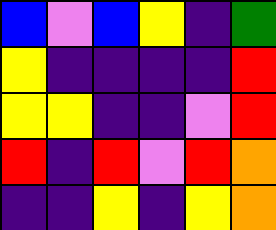[["blue", "violet", "blue", "yellow", "indigo", "green"], ["yellow", "indigo", "indigo", "indigo", "indigo", "red"], ["yellow", "yellow", "indigo", "indigo", "violet", "red"], ["red", "indigo", "red", "violet", "red", "orange"], ["indigo", "indigo", "yellow", "indigo", "yellow", "orange"]]